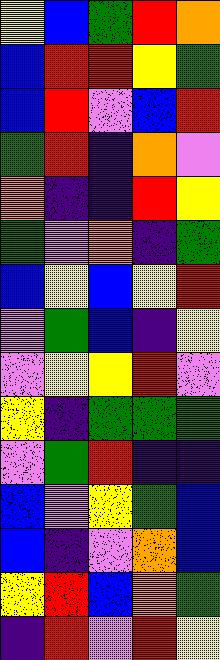[["yellow", "blue", "green", "red", "orange"], ["blue", "red", "red", "yellow", "green"], ["blue", "red", "violet", "blue", "red"], ["green", "red", "indigo", "orange", "violet"], ["orange", "indigo", "indigo", "red", "yellow"], ["green", "violet", "orange", "indigo", "green"], ["blue", "yellow", "blue", "yellow", "red"], ["violet", "green", "blue", "indigo", "yellow"], ["violet", "yellow", "yellow", "red", "violet"], ["yellow", "indigo", "green", "green", "green"], ["violet", "green", "red", "indigo", "indigo"], ["blue", "violet", "yellow", "green", "blue"], ["blue", "indigo", "violet", "orange", "blue"], ["yellow", "red", "blue", "orange", "green"], ["indigo", "red", "violet", "red", "yellow"]]